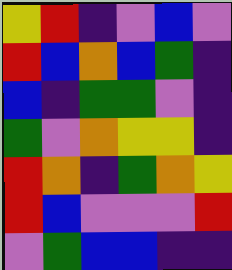[["yellow", "red", "indigo", "violet", "blue", "violet"], ["red", "blue", "orange", "blue", "green", "indigo"], ["blue", "indigo", "green", "green", "violet", "indigo"], ["green", "violet", "orange", "yellow", "yellow", "indigo"], ["red", "orange", "indigo", "green", "orange", "yellow"], ["red", "blue", "violet", "violet", "violet", "red"], ["violet", "green", "blue", "blue", "indigo", "indigo"]]